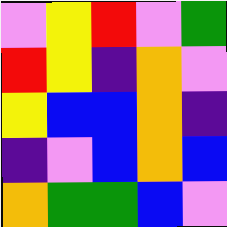[["violet", "yellow", "red", "violet", "green"], ["red", "yellow", "indigo", "orange", "violet"], ["yellow", "blue", "blue", "orange", "indigo"], ["indigo", "violet", "blue", "orange", "blue"], ["orange", "green", "green", "blue", "violet"]]